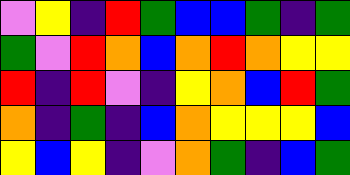[["violet", "yellow", "indigo", "red", "green", "blue", "blue", "green", "indigo", "green"], ["green", "violet", "red", "orange", "blue", "orange", "red", "orange", "yellow", "yellow"], ["red", "indigo", "red", "violet", "indigo", "yellow", "orange", "blue", "red", "green"], ["orange", "indigo", "green", "indigo", "blue", "orange", "yellow", "yellow", "yellow", "blue"], ["yellow", "blue", "yellow", "indigo", "violet", "orange", "green", "indigo", "blue", "green"]]